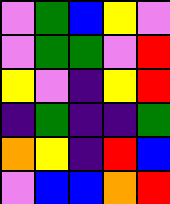[["violet", "green", "blue", "yellow", "violet"], ["violet", "green", "green", "violet", "red"], ["yellow", "violet", "indigo", "yellow", "red"], ["indigo", "green", "indigo", "indigo", "green"], ["orange", "yellow", "indigo", "red", "blue"], ["violet", "blue", "blue", "orange", "red"]]